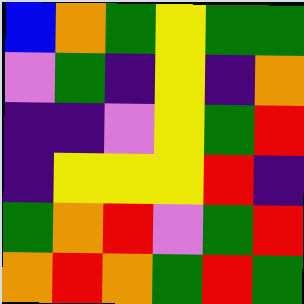[["blue", "orange", "green", "yellow", "green", "green"], ["violet", "green", "indigo", "yellow", "indigo", "orange"], ["indigo", "indigo", "violet", "yellow", "green", "red"], ["indigo", "yellow", "yellow", "yellow", "red", "indigo"], ["green", "orange", "red", "violet", "green", "red"], ["orange", "red", "orange", "green", "red", "green"]]